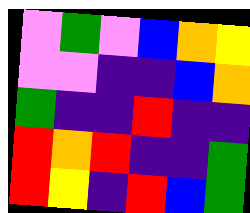[["violet", "green", "violet", "blue", "orange", "yellow"], ["violet", "violet", "indigo", "indigo", "blue", "orange"], ["green", "indigo", "indigo", "red", "indigo", "indigo"], ["red", "orange", "red", "indigo", "indigo", "green"], ["red", "yellow", "indigo", "red", "blue", "green"]]